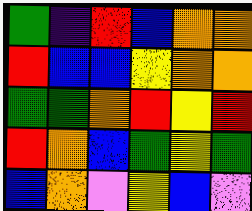[["green", "indigo", "red", "blue", "orange", "orange"], ["red", "blue", "blue", "yellow", "orange", "orange"], ["green", "green", "orange", "red", "yellow", "red"], ["red", "orange", "blue", "green", "yellow", "green"], ["blue", "orange", "violet", "yellow", "blue", "violet"]]